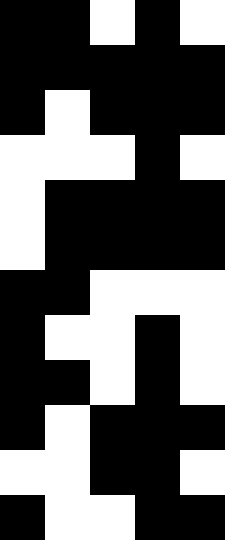[["black", "black", "white", "black", "white"], ["black", "black", "black", "black", "black"], ["black", "white", "black", "black", "black"], ["white", "white", "white", "black", "white"], ["white", "black", "black", "black", "black"], ["white", "black", "black", "black", "black"], ["black", "black", "white", "white", "white"], ["black", "white", "white", "black", "white"], ["black", "black", "white", "black", "white"], ["black", "white", "black", "black", "black"], ["white", "white", "black", "black", "white"], ["black", "white", "white", "black", "black"]]